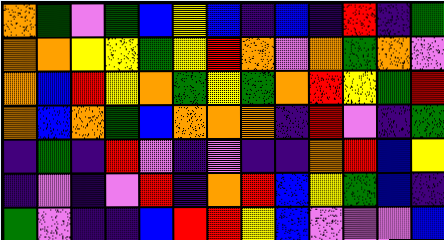[["orange", "green", "violet", "green", "blue", "yellow", "blue", "indigo", "blue", "indigo", "red", "indigo", "green"], ["orange", "orange", "yellow", "yellow", "green", "yellow", "red", "orange", "violet", "orange", "green", "orange", "violet"], ["orange", "blue", "red", "yellow", "orange", "green", "yellow", "green", "orange", "red", "yellow", "green", "red"], ["orange", "blue", "orange", "green", "blue", "orange", "orange", "orange", "indigo", "red", "violet", "indigo", "green"], ["indigo", "green", "indigo", "red", "violet", "indigo", "violet", "indigo", "indigo", "orange", "red", "blue", "yellow"], ["indigo", "violet", "indigo", "violet", "red", "indigo", "orange", "red", "blue", "yellow", "green", "blue", "indigo"], ["green", "violet", "indigo", "indigo", "blue", "red", "red", "yellow", "blue", "violet", "violet", "violet", "blue"]]